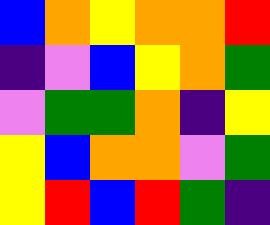[["blue", "orange", "yellow", "orange", "orange", "red"], ["indigo", "violet", "blue", "yellow", "orange", "green"], ["violet", "green", "green", "orange", "indigo", "yellow"], ["yellow", "blue", "orange", "orange", "violet", "green"], ["yellow", "red", "blue", "red", "green", "indigo"]]